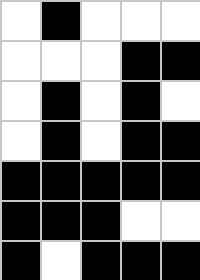[["white", "black", "white", "white", "white"], ["white", "white", "white", "black", "black"], ["white", "black", "white", "black", "white"], ["white", "black", "white", "black", "black"], ["black", "black", "black", "black", "black"], ["black", "black", "black", "white", "white"], ["black", "white", "black", "black", "black"]]